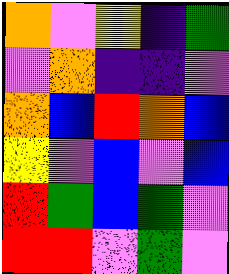[["orange", "violet", "yellow", "indigo", "green"], ["violet", "orange", "indigo", "indigo", "violet"], ["orange", "blue", "red", "orange", "blue"], ["yellow", "violet", "blue", "violet", "blue"], ["red", "green", "blue", "green", "violet"], ["red", "red", "violet", "green", "violet"]]